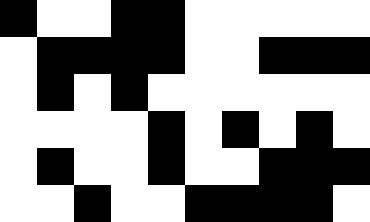[["black", "white", "white", "black", "black", "white", "white", "white", "white", "white"], ["white", "black", "black", "black", "black", "white", "white", "black", "black", "black"], ["white", "black", "white", "black", "white", "white", "white", "white", "white", "white"], ["white", "white", "white", "white", "black", "white", "black", "white", "black", "white"], ["white", "black", "white", "white", "black", "white", "white", "black", "black", "black"], ["white", "white", "black", "white", "white", "black", "black", "black", "black", "white"]]